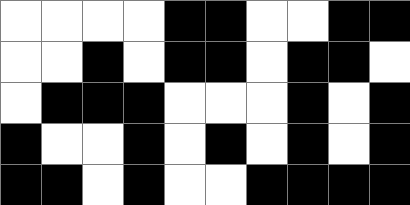[["white", "white", "white", "white", "black", "black", "white", "white", "black", "black"], ["white", "white", "black", "white", "black", "black", "white", "black", "black", "white"], ["white", "black", "black", "black", "white", "white", "white", "black", "white", "black"], ["black", "white", "white", "black", "white", "black", "white", "black", "white", "black"], ["black", "black", "white", "black", "white", "white", "black", "black", "black", "black"]]